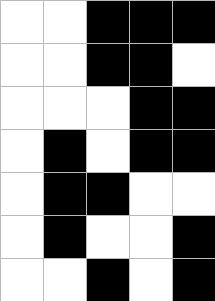[["white", "white", "black", "black", "black"], ["white", "white", "black", "black", "white"], ["white", "white", "white", "black", "black"], ["white", "black", "white", "black", "black"], ["white", "black", "black", "white", "white"], ["white", "black", "white", "white", "black"], ["white", "white", "black", "white", "black"]]